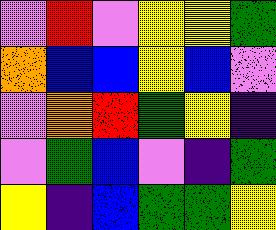[["violet", "red", "violet", "yellow", "yellow", "green"], ["orange", "blue", "blue", "yellow", "blue", "violet"], ["violet", "orange", "red", "green", "yellow", "indigo"], ["violet", "green", "blue", "violet", "indigo", "green"], ["yellow", "indigo", "blue", "green", "green", "yellow"]]